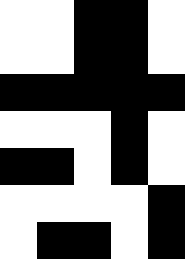[["white", "white", "black", "black", "white"], ["white", "white", "black", "black", "white"], ["black", "black", "black", "black", "black"], ["white", "white", "white", "black", "white"], ["black", "black", "white", "black", "white"], ["white", "white", "white", "white", "black"], ["white", "black", "black", "white", "black"]]